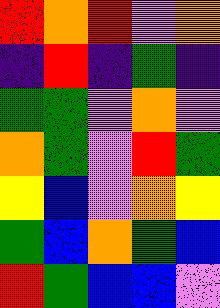[["red", "orange", "red", "violet", "orange"], ["indigo", "red", "indigo", "green", "indigo"], ["green", "green", "violet", "orange", "violet"], ["orange", "green", "violet", "red", "green"], ["yellow", "blue", "violet", "orange", "yellow"], ["green", "blue", "orange", "green", "blue"], ["red", "green", "blue", "blue", "violet"]]